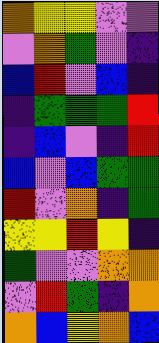[["orange", "yellow", "yellow", "violet", "violet"], ["violet", "orange", "green", "violet", "indigo"], ["blue", "red", "violet", "blue", "indigo"], ["indigo", "green", "green", "green", "red"], ["indigo", "blue", "violet", "indigo", "red"], ["blue", "violet", "blue", "green", "green"], ["red", "violet", "orange", "indigo", "green"], ["yellow", "yellow", "red", "yellow", "indigo"], ["green", "violet", "violet", "orange", "orange"], ["violet", "red", "green", "indigo", "orange"], ["orange", "blue", "yellow", "orange", "blue"]]